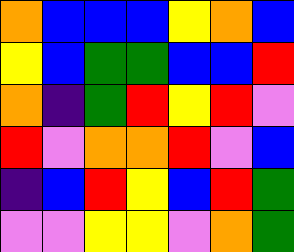[["orange", "blue", "blue", "blue", "yellow", "orange", "blue"], ["yellow", "blue", "green", "green", "blue", "blue", "red"], ["orange", "indigo", "green", "red", "yellow", "red", "violet"], ["red", "violet", "orange", "orange", "red", "violet", "blue"], ["indigo", "blue", "red", "yellow", "blue", "red", "green"], ["violet", "violet", "yellow", "yellow", "violet", "orange", "green"]]